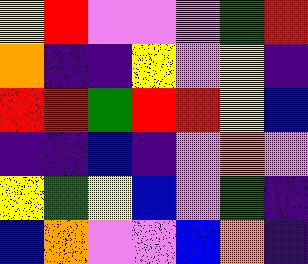[["yellow", "red", "violet", "violet", "violet", "green", "red"], ["orange", "indigo", "indigo", "yellow", "violet", "yellow", "indigo"], ["red", "red", "green", "red", "red", "yellow", "blue"], ["indigo", "indigo", "blue", "indigo", "violet", "orange", "violet"], ["yellow", "green", "yellow", "blue", "violet", "green", "indigo"], ["blue", "orange", "violet", "violet", "blue", "orange", "indigo"]]